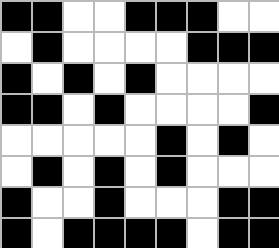[["black", "black", "white", "white", "black", "black", "black", "white", "white"], ["white", "black", "white", "white", "white", "white", "black", "black", "black"], ["black", "white", "black", "white", "black", "white", "white", "white", "white"], ["black", "black", "white", "black", "white", "white", "white", "white", "black"], ["white", "white", "white", "white", "white", "black", "white", "black", "white"], ["white", "black", "white", "black", "white", "black", "white", "white", "white"], ["black", "white", "white", "black", "white", "white", "white", "black", "black"], ["black", "white", "black", "black", "black", "black", "white", "black", "black"]]